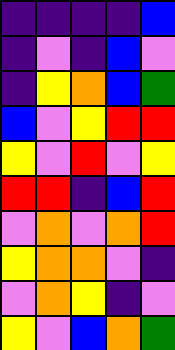[["indigo", "indigo", "indigo", "indigo", "blue"], ["indigo", "violet", "indigo", "blue", "violet"], ["indigo", "yellow", "orange", "blue", "green"], ["blue", "violet", "yellow", "red", "red"], ["yellow", "violet", "red", "violet", "yellow"], ["red", "red", "indigo", "blue", "red"], ["violet", "orange", "violet", "orange", "red"], ["yellow", "orange", "orange", "violet", "indigo"], ["violet", "orange", "yellow", "indigo", "violet"], ["yellow", "violet", "blue", "orange", "green"]]